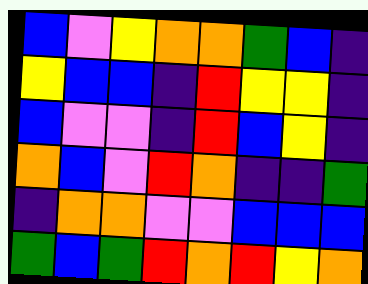[["blue", "violet", "yellow", "orange", "orange", "green", "blue", "indigo"], ["yellow", "blue", "blue", "indigo", "red", "yellow", "yellow", "indigo"], ["blue", "violet", "violet", "indigo", "red", "blue", "yellow", "indigo"], ["orange", "blue", "violet", "red", "orange", "indigo", "indigo", "green"], ["indigo", "orange", "orange", "violet", "violet", "blue", "blue", "blue"], ["green", "blue", "green", "red", "orange", "red", "yellow", "orange"]]